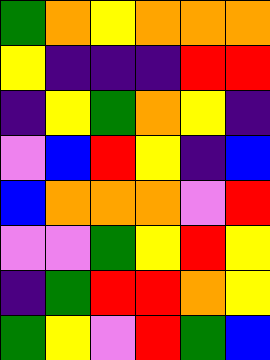[["green", "orange", "yellow", "orange", "orange", "orange"], ["yellow", "indigo", "indigo", "indigo", "red", "red"], ["indigo", "yellow", "green", "orange", "yellow", "indigo"], ["violet", "blue", "red", "yellow", "indigo", "blue"], ["blue", "orange", "orange", "orange", "violet", "red"], ["violet", "violet", "green", "yellow", "red", "yellow"], ["indigo", "green", "red", "red", "orange", "yellow"], ["green", "yellow", "violet", "red", "green", "blue"]]